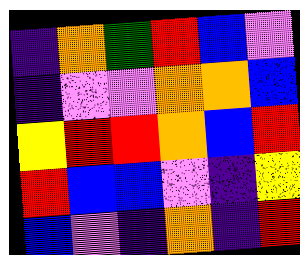[["indigo", "orange", "green", "red", "blue", "violet"], ["indigo", "violet", "violet", "orange", "orange", "blue"], ["yellow", "red", "red", "orange", "blue", "red"], ["red", "blue", "blue", "violet", "indigo", "yellow"], ["blue", "violet", "indigo", "orange", "indigo", "red"]]